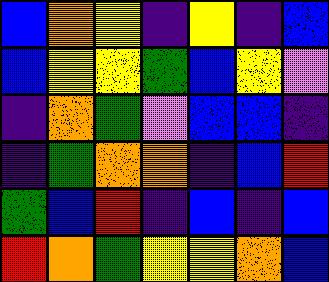[["blue", "orange", "yellow", "indigo", "yellow", "indigo", "blue"], ["blue", "yellow", "yellow", "green", "blue", "yellow", "violet"], ["indigo", "orange", "green", "violet", "blue", "blue", "indigo"], ["indigo", "green", "orange", "orange", "indigo", "blue", "red"], ["green", "blue", "red", "indigo", "blue", "indigo", "blue"], ["red", "orange", "green", "yellow", "yellow", "orange", "blue"]]